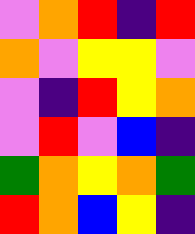[["violet", "orange", "red", "indigo", "red"], ["orange", "violet", "yellow", "yellow", "violet"], ["violet", "indigo", "red", "yellow", "orange"], ["violet", "red", "violet", "blue", "indigo"], ["green", "orange", "yellow", "orange", "green"], ["red", "orange", "blue", "yellow", "indigo"]]